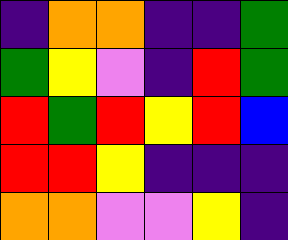[["indigo", "orange", "orange", "indigo", "indigo", "green"], ["green", "yellow", "violet", "indigo", "red", "green"], ["red", "green", "red", "yellow", "red", "blue"], ["red", "red", "yellow", "indigo", "indigo", "indigo"], ["orange", "orange", "violet", "violet", "yellow", "indigo"]]